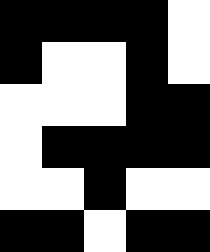[["black", "black", "black", "black", "white"], ["black", "white", "white", "black", "white"], ["white", "white", "white", "black", "black"], ["white", "black", "black", "black", "black"], ["white", "white", "black", "white", "white"], ["black", "black", "white", "black", "black"]]